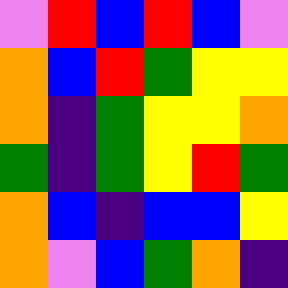[["violet", "red", "blue", "red", "blue", "violet"], ["orange", "blue", "red", "green", "yellow", "yellow"], ["orange", "indigo", "green", "yellow", "yellow", "orange"], ["green", "indigo", "green", "yellow", "red", "green"], ["orange", "blue", "indigo", "blue", "blue", "yellow"], ["orange", "violet", "blue", "green", "orange", "indigo"]]